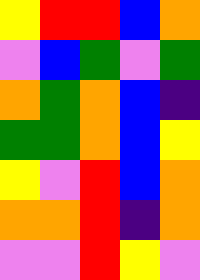[["yellow", "red", "red", "blue", "orange"], ["violet", "blue", "green", "violet", "green"], ["orange", "green", "orange", "blue", "indigo"], ["green", "green", "orange", "blue", "yellow"], ["yellow", "violet", "red", "blue", "orange"], ["orange", "orange", "red", "indigo", "orange"], ["violet", "violet", "red", "yellow", "violet"]]